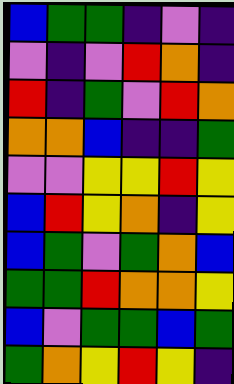[["blue", "green", "green", "indigo", "violet", "indigo"], ["violet", "indigo", "violet", "red", "orange", "indigo"], ["red", "indigo", "green", "violet", "red", "orange"], ["orange", "orange", "blue", "indigo", "indigo", "green"], ["violet", "violet", "yellow", "yellow", "red", "yellow"], ["blue", "red", "yellow", "orange", "indigo", "yellow"], ["blue", "green", "violet", "green", "orange", "blue"], ["green", "green", "red", "orange", "orange", "yellow"], ["blue", "violet", "green", "green", "blue", "green"], ["green", "orange", "yellow", "red", "yellow", "indigo"]]